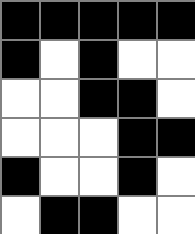[["black", "black", "black", "black", "black"], ["black", "white", "black", "white", "white"], ["white", "white", "black", "black", "white"], ["white", "white", "white", "black", "black"], ["black", "white", "white", "black", "white"], ["white", "black", "black", "white", "white"]]